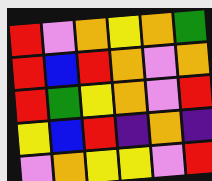[["red", "violet", "orange", "yellow", "orange", "green"], ["red", "blue", "red", "orange", "violet", "orange"], ["red", "green", "yellow", "orange", "violet", "red"], ["yellow", "blue", "red", "indigo", "orange", "indigo"], ["violet", "orange", "yellow", "yellow", "violet", "red"]]